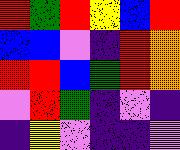[["red", "green", "red", "yellow", "blue", "red"], ["blue", "blue", "violet", "indigo", "red", "orange"], ["red", "red", "blue", "green", "red", "orange"], ["violet", "red", "green", "indigo", "violet", "indigo"], ["indigo", "yellow", "violet", "indigo", "indigo", "violet"]]